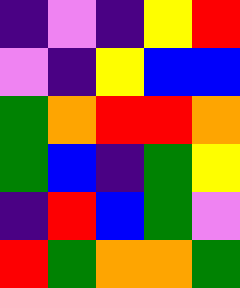[["indigo", "violet", "indigo", "yellow", "red"], ["violet", "indigo", "yellow", "blue", "blue"], ["green", "orange", "red", "red", "orange"], ["green", "blue", "indigo", "green", "yellow"], ["indigo", "red", "blue", "green", "violet"], ["red", "green", "orange", "orange", "green"]]